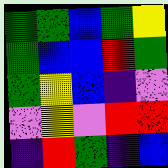[["green", "green", "blue", "green", "yellow"], ["green", "blue", "blue", "red", "green"], ["green", "yellow", "blue", "indigo", "violet"], ["violet", "yellow", "violet", "red", "red"], ["indigo", "red", "green", "indigo", "blue"]]